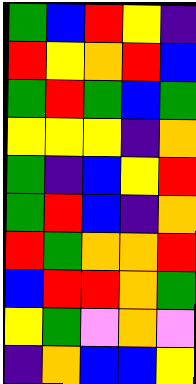[["green", "blue", "red", "yellow", "indigo"], ["red", "yellow", "orange", "red", "blue"], ["green", "red", "green", "blue", "green"], ["yellow", "yellow", "yellow", "indigo", "orange"], ["green", "indigo", "blue", "yellow", "red"], ["green", "red", "blue", "indigo", "orange"], ["red", "green", "orange", "orange", "red"], ["blue", "red", "red", "orange", "green"], ["yellow", "green", "violet", "orange", "violet"], ["indigo", "orange", "blue", "blue", "yellow"]]